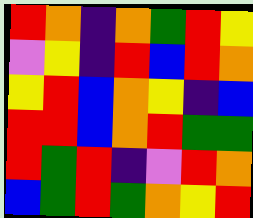[["red", "orange", "indigo", "orange", "green", "red", "yellow"], ["violet", "yellow", "indigo", "red", "blue", "red", "orange"], ["yellow", "red", "blue", "orange", "yellow", "indigo", "blue"], ["red", "red", "blue", "orange", "red", "green", "green"], ["red", "green", "red", "indigo", "violet", "red", "orange"], ["blue", "green", "red", "green", "orange", "yellow", "red"]]